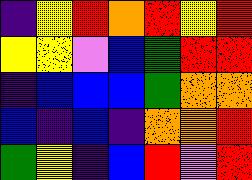[["indigo", "yellow", "red", "orange", "red", "yellow", "red"], ["yellow", "yellow", "violet", "blue", "green", "red", "red"], ["indigo", "blue", "blue", "blue", "green", "orange", "orange"], ["blue", "indigo", "blue", "indigo", "orange", "orange", "red"], ["green", "yellow", "indigo", "blue", "red", "violet", "red"]]